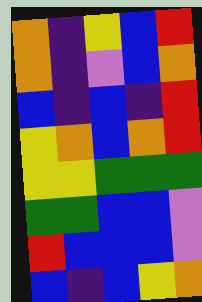[["orange", "indigo", "yellow", "blue", "red"], ["orange", "indigo", "violet", "blue", "orange"], ["blue", "indigo", "blue", "indigo", "red"], ["yellow", "orange", "blue", "orange", "red"], ["yellow", "yellow", "green", "green", "green"], ["green", "green", "blue", "blue", "violet"], ["red", "blue", "blue", "blue", "violet"], ["blue", "indigo", "blue", "yellow", "orange"]]